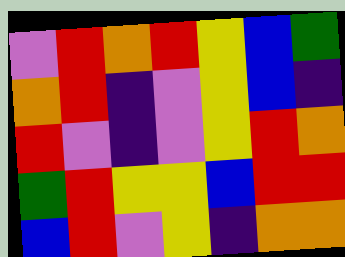[["violet", "red", "orange", "red", "yellow", "blue", "green"], ["orange", "red", "indigo", "violet", "yellow", "blue", "indigo"], ["red", "violet", "indigo", "violet", "yellow", "red", "orange"], ["green", "red", "yellow", "yellow", "blue", "red", "red"], ["blue", "red", "violet", "yellow", "indigo", "orange", "orange"]]